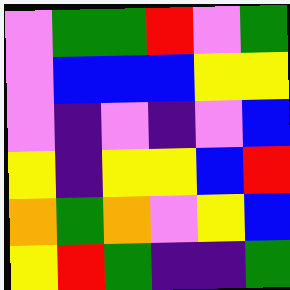[["violet", "green", "green", "red", "violet", "green"], ["violet", "blue", "blue", "blue", "yellow", "yellow"], ["violet", "indigo", "violet", "indigo", "violet", "blue"], ["yellow", "indigo", "yellow", "yellow", "blue", "red"], ["orange", "green", "orange", "violet", "yellow", "blue"], ["yellow", "red", "green", "indigo", "indigo", "green"]]